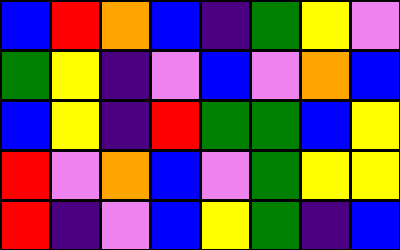[["blue", "red", "orange", "blue", "indigo", "green", "yellow", "violet"], ["green", "yellow", "indigo", "violet", "blue", "violet", "orange", "blue"], ["blue", "yellow", "indigo", "red", "green", "green", "blue", "yellow"], ["red", "violet", "orange", "blue", "violet", "green", "yellow", "yellow"], ["red", "indigo", "violet", "blue", "yellow", "green", "indigo", "blue"]]